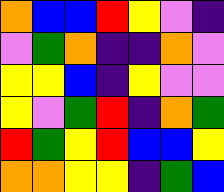[["orange", "blue", "blue", "red", "yellow", "violet", "indigo"], ["violet", "green", "orange", "indigo", "indigo", "orange", "violet"], ["yellow", "yellow", "blue", "indigo", "yellow", "violet", "violet"], ["yellow", "violet", "green", "red", "indigo", "orange", "green"], ["red", "green", "yellow", "red", "blue", "blue", "yellow"], ["orange", "orange", "yellow", "yellow", "indigo", "green", "blue"]]